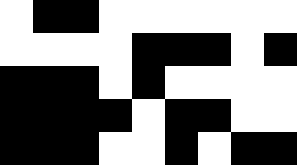[["white", "black", "black", "white", "white", "white", "white", "white", "white"], ["white", "white", "white", "white", "black", "black", "black", "white", "black"], ["black", "black", "black", "white", "black", "white", "white", "white", "white"], ["black", "black", "black", "black", "white", "black", "black", "white", "white"], ["black", "black", "black", "white", "white", "black", "white", "black", "black"]]